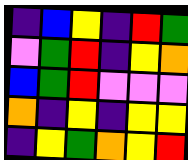[["indigo", "blue", "yellow", "indigo", "red", "green"], ["violet", "green", "red", "indigo", "yellow", "orange"], ["blue", "green", "red", "violet", "violet", "violet"], ["orange", "indigo", "yellow", "indigo", "yellow", "yellow"], ["indigo", "yellow", "green", "orange", "yellow", "red"]]